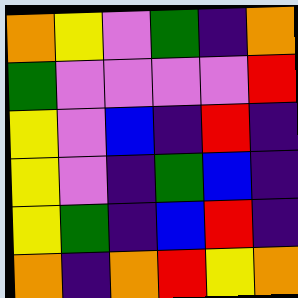[["orange", "yellow", "violet", "green", "indigo", "orange"], ["green", "violet", "violet", "violet", "violet", "red"], ["yellow", "violet", "blue", "indigo", "red", "indigo"], ["yellow", "violet", "indigo", "green", "blue", "indigo"], ["yellow", "green", "indigo", "blue", "red", "indigo"], ["orange", "indigo", "orange", "red", "yellow", "orange"]]